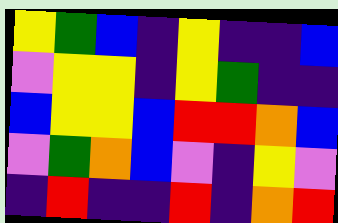[["yellow", "green", "blue", "indigo", "yellow", "indigo", "indigo", "blue"], ["violet", "yellow", "yellow", "indigo", "yellow", "green", "indigo", "indigo"], ["blue", "yellow", "yellow", "blue", "red", "red", "orange", "blue"], ["violet", "green", "orange", "blue", "violet", "indigo", "yellow", "violet"], ["indigo", "red", "indigo", "indigo", "red", "indigo", "orange", "red"]]